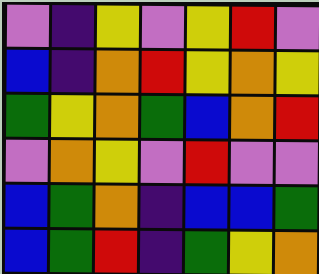[["violet", "indigo", "yellow", "violet", "yellow", "red", "violet"], ["blue", "indigo", "orange", "red", "yellow", "orange", "yellow"], ["green", "yellow", "orange", "green", "blue", "orange", "red"], ["violet", "orange", "yellow", "violet", "red", "violet", "violet"], ["blue", "green", "orange", "indigo", "blue", "blue", "green"], ["blue", "green", "red", "indigo", "green", "yellow", "orange"]]